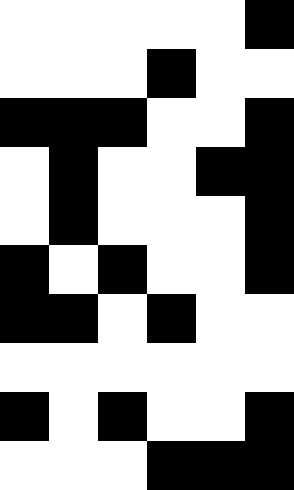[["white", "white", "white", "white", "white", "black"], ["white", "white", "white", "black", "white", "white"], ["black", "black", "black", "white", "white", "black"], ["white", "black", "white", "white", "black", "black"], ["white", "black", "white", "white", "white", "black"], ["black", "white", "black", "white", "white", "black"], ["black", "black", "white", "black", "white", "white"], ["white", "white", "white", "white", "white", "white"], ["black", "white", "black", "white", "white", "black"], ["white", "white", "white", "black", "black", "black"]]